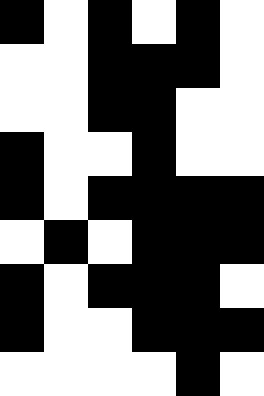[["black", "white", "black", "white", "black", "white"], ["white", "white", "black", "black", "black", "white"], ["white", "white", "black", "black", "white", "white"], ["black", "white", "white", "black", "white", "white"], ["black", "white", "black", "black", "black", "black"], ["white", "black", "white", "black", "black", "black"], ["black", "white", "black", "black", "black", "white"], ["black", "white", "white", "black", "black", "black"], ["white", "white", "white", "white", "black", "white"]]